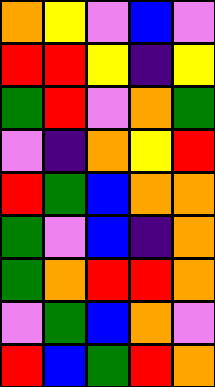[["orange", "yellow", "violet", "blue", "violet"], ["red", "red", "yellow", "indigo", "yellow"], ["green", "red", "violet", "orange", "green"], ["violet", "indigo", "orange", "yellow", "red"], ["red", "green", "blue", "orange", "orange"], ["green", "violet", "blue", "indigo", "orange"], ["green", "orange", "red", "red", "orange"], ["violet", "green", "blue", "orange", "violet"], ["red", "blue", "green", "red", "orange"]]